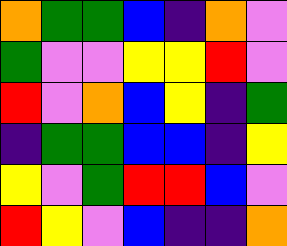[["orange", "green", "green", "blue", "indigo", "orange", "violet"], ["green", "violet", "violet", "yellow", "yellow", "red", "violet"], ["red", "violet", "orange", "blue", "yellow", "indigo", "green"], ["indigo", "green", "green", "blue", "blue", "indigo", "yellow"], ["yellow", "violet", "green", "red", "red", "blue", "violet"], ["red", "yellow", "violet", "blue", "indigo", "indigo", "orange"]]